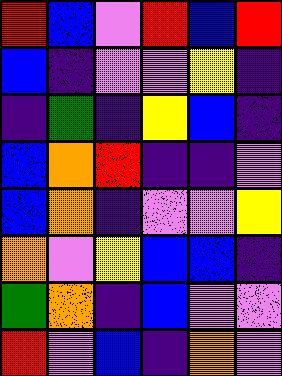[["red", "blue", "violet", "red", "blue", "red"], ["blue", "indigo", "violet", "violet", "yellow", "indigo"], ["indigo", "green", "indigo", "yellow", "blue", "indigo"], ["blue", "orange", "red", "indigo", "indigo", "violet"], ["blue", "orange", "indigo", "violet", "violet", "yellow"], ["orange", "violet", "yellow", "blue", "blue", "indigo"], ["green", "orange", "indigo", "blue", "violet", "violet"], ["red", "violet", "blue", "indigo", "orange", "violet"]]